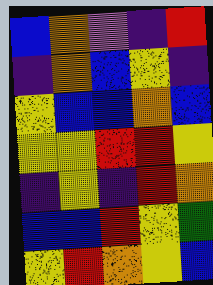[["blue", "orange", "violet", "indigo", "red"], ["indigo", "orange", "blue", "yellow", "indigo"], ["yellow", "blue", "blue", "orange", "blue"], ["yellow", "yellow", "red", "red", "yellow"], ["indigo", "yellow", "indigo", "red", "orange"], ["blue", "blue", "red", "yellow", "green"], ["yellow", "red", "orange", "yellow", "blue"]]